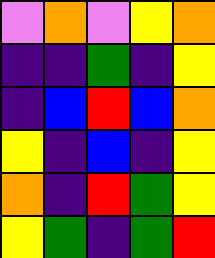[["violet", "orange", "violet", "yellow", "orange"], ["indigo", "indigo", "green", "indigo", "yellow"], ["indigo", "blue", "red", "blue", "orange"], ["yellow", "indigo", "blue", "indigo", "yellow"], ["orange", "indigo", "red", "green", "yellow"], ["yellow", "green", "indigo", "green", "red"]]